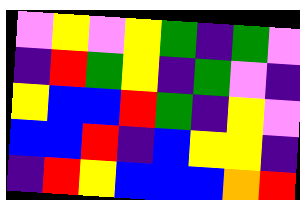[["violet", "yellow", "violet", "yellow", "green", "indigo", "green", "violet"], ["indigo", "red", "green", "yellow", "indigo", "green", "violet", "indigo"], ["yellow", "blue", "blue", "red", "green", "indigo", "yellow", "violet"], ["blue", "blue", "red", "indigo", "blue", "yellow", "yellow", "indigo"], ["indigo", "red", "yellow", "blue", "blue", "blue", "orange", "red"]]